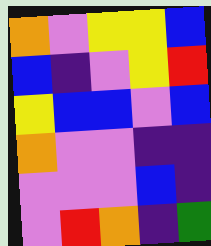[["orange", "violet", "yellow", "yellow", "blue"], ["blue", "indigo", "violet", "yellow", "red"], ["yellow", "blue", "blue", "violet", "blue"], ["orange", "violet", "violet", "indigo", "indigo"], ["violet", "violet", "violet", "blue", "indigo"], ["violet", "red", "orange", "indigo", "green"]]